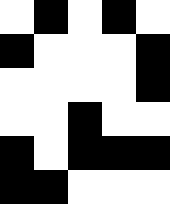[["white", "black", "white", "black", "white"], ["black", "white", "white", "white", "black"], ["white", "white", "white", "white", "black"], ["white", "white", "black", "white", "white"], ["black", "white", "black", "black", "black"], ["black", "black", "white", "white", "white"]]